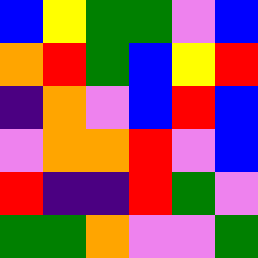[["blue", "yellow", "green", "green", "violet", "blue"], ["orange", "red", "green", "blue", "yellow", "red"], ["indigo", "orange", "violet", "blue", "red", "blue"], ["violet", "orange", "orange", "red", "violet", "blue"], ["red", "indigo", "indigo", "red", "green", "violet"], ["green", "green", "orange", "violet", "violet", "green"]]